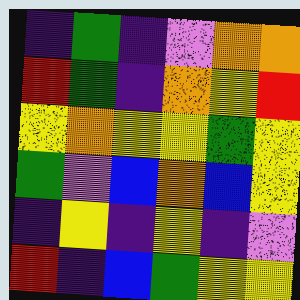[["indigo", "green", "indigo", "violet", "orange", "orange"], ["red", "green", "indigo", "orange", "yellow", "red"], ["yellow", "orange", "yellow", "yellow", "green", "yellow"], ["green", "violet", "blue", "orange", "blue", "yellow"], ["indigo", "yellow", "indigo", "yellow", "indigo", "violet"], ["red", "indigo", "blue", "green", "yellow", "yellow"]]